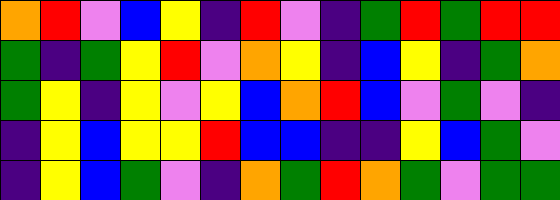[["orange", "red", "violet", "blue", "yellow", "indigo", "red", "violet", "indigo", "green", "red", "green", "red", "red"], ["green", "indigo", "green", "yellow", "red", "violet", "orange", "yellow", "indigo", "blue", "yellow", "indigo", "green", "orange"], ["green", "yellow", "indigo", "yellow", "violet", "yellow", "blue", "orange", "red", "blue", "violet", "green", "violet", "indigo"], ["indigo", "yellow", "blue", "yellow", "yellow", "red", "blue", "blue", "indigo", "indigo", "yellow", "blue", "green", "violet"], ["indigo", "yellow", "blue", "green", "violet", "indigo", "orange", "green", "red", "orange", "green", "violet", "green", "green"]]